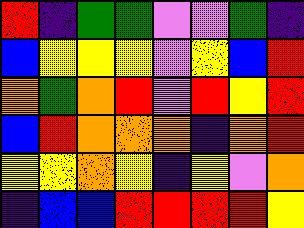[["red", "indigo", "green", "green", "violet", "violet", "green", "indigo"], ["blue", "yellow", "yellow", "yellow", "violet", "yellow", "blue", "red"], ["orange", "green", "orange", "red", "violet", "red", "yellow", "red"], ["blue", "red", "orange", "orange", "orange", "indigo", "orange", "red"], ["yellow", "yellow", "orange", "yellow", "indigo", "yellow", "violet", "orange"], ["indigo", "blue", "blue", "red", "red", "red", "red", "yellow"]]